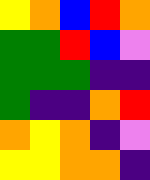[["yellow", "orange", "blue", "red", "orange"], ["green", "green", "red", "blue", "violet"], ["green", "green", "green", "indigo", "indigo"], ["green", "indigo", "indigo", "orange", "red"], ["orange", "yellow", "orange", "indigo", "violet"], ["yellow", "yellow", "orange", "orange", "indigo"]]